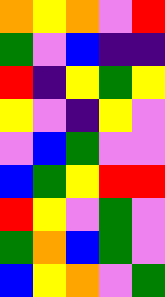[["orange", "yellow", "orange", "violet", "red"], ["green", "violet", "blue", "indigo", "indigo"], ["red", "indigo", "yellow", "green", "yellow"], ["yellow", "violet", "indigo", "yellow", "violet"], ["violet", "blue", "green", "violet", "violet"], ["blue", "green", "yellow", "red", "red"], ["red", "yellow", "violet", "green", "violet"], ["green", "orange", "blue", "green", "violet"], ["blue", "yellow", "orange", "violet", "green"]]